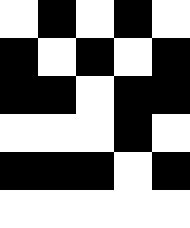[["white", "black", "white", "black", "white"], ["black", "white", "black", "white", "black"], ["black", "black", "white", "black", "black"], ["white", "white", "white", "black", "white"], ["black", "black", "black", "white", "black"], ["white", "white", "white", "white", "white"]]